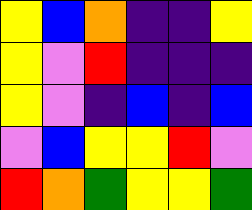[["yellow", "blue", "orange", "indigo", "indigo", "yellow"], ["yellow", "violet", "red", "indigo", "indigo", "indigo"], ["yellow", "violet", "indigo", "blue", "indigo", "blue"], ["violet", "blue", "yellow", "yellow", "red", "violet"], ["red", "orange", "green", "yellow", "yellow", "green"]]